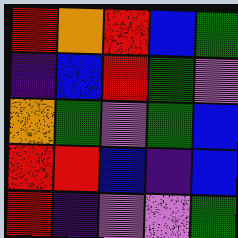[["red", "orange", "red", "blue", "green"], ["indigo", "blue", "red", "green", "violet"], ["orange", "green", "violet", "green", "blue"], ["red", "red", "blue", "indigo", "blue"], ["red", "indigo", "violet", "violet", "green"]]